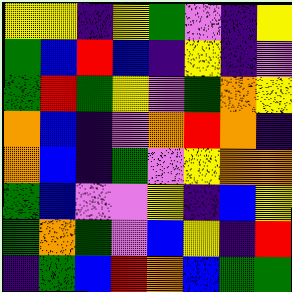[["yellow", "yellow", "indigo", "yellow", "green", "violet", "indigo", "yellow"], ["green", "blue", "red", "blue", "indigo", "yellow", "indigo", "violet"], ["green", "red", "green", "yellow", "violet", "green", "orange", "yellow"], ["orange", "blue", "indigo", "violet", "orange", "red", "orange", "indigo"], ["orange", "blue", "indigo", "green", "violet", "yellow", "orange", "orange"], ["green", "blue", "violet", "violet", "yellow", "indigo", "blue", "yellow"], ["green", "orange", "green", "violet", "blue", "yellow", "indigo", "red"], ["indigo", "green", "blue", "red", "orange", "blue", "green", "green"]]